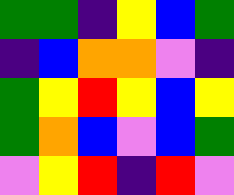[["green", "green", "indigo", "yellow", "blue", "green"], ["indigo", "blue", "orange", "orange", "violet", "indigo"], ["green", "yellow", "red", "yellow", "blue", "yellow"], ["green", "orange", "blue", "violet", "blue", "green"], ["violet", "yellow", "red", "indigo", "red", "violet"]]